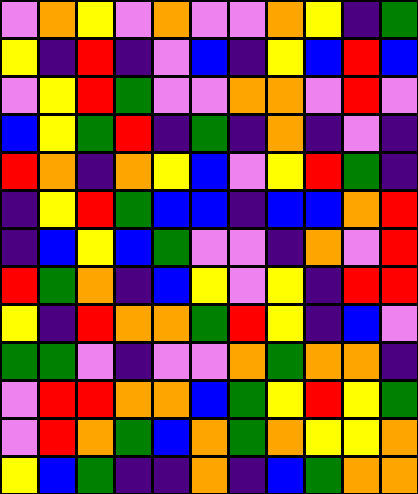[["violet", "orange", "yellow", "violet", "orange", "violet", "violet", "orange", "yellow", "indigo", "green"], ["yellow", "indigo", "red", "indigo", "violet", "blue", "indigo", "yellow", "blue", "red", "blue"], ["violet", "yellow", "red", "green", "violet", "violet", "orange", "orange", "violet", "red", "violet"], ["blue", "yellow", "green", "red", "indigo", "green", "indigo", "orange", "indigo", "violet", "indigo"], ["red", "orange", "indigo", "orange", "yellow", "blue", "violet", "yellow", "red", "green", "indigo"], ["indigo", "yellow", "red", "green", "blue", "blue", "indigo", "blue", "blue", "orange", "red"], ["indigo", "blue", "yellow", "blue", "green", "violet", "violet", "indigo", "orange", "violet", "red"], ["red", "green", "orange", "indigo", "blue", "yellow", "violet", "yellow", "indigo", "red", "red"], ["yellow", "indigo", "red", "orange", "orange", "green", "red", "yellow", "indigo", "blue", "violet"], ["green", "green", "violet", "indigo", "violet", "violet", "orange", "green", "orange", "orange", "indigo"], ["violet", "red", "red", "orange", "orange", "blue", "green", "yellow", "red", "yellow", "green"], ["violet", "red", "orange", "green", "blue", "orange", "green", "orange", "yellow", "yellow", "orange"], ["yellow", "blue", "green", "indigo", "indigo", "orange", "indigo", "blue", "green", "orange", "orange"]]